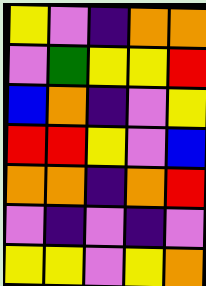[["yellow", "violet", "indigo", "orange", "orange"], ["violet", "green", "yellow", "yellow", "red"], ["blue", "orange", "indigo", "violet", "yellow"], ["red", "red", "yellow", "violet", "blue"], ["orange", "orange", "indigo", "orange", "red"], ["violet", "indigo", "violet", "indigo", "violet"], ["yellow", "yellow", "violet", "yellow", "orange"]]